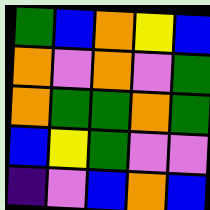[["green", "blue", "orange", "yellow", "blue"], ["orange", "violet", "orange", "violet", "green"], ["orange", "green", "green", "orange", "green"], ["blue", "yellow", "green", "violet", "violet"], ["indigo", "violet", "blue", "orange", "blue"]]